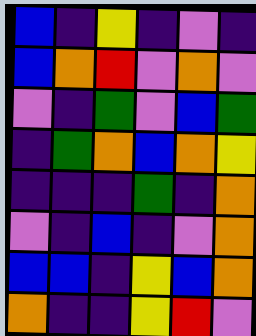[["blue", "indigo", "yellow", "indigo", "violet", "indigo"], ["blue", "orange", "red", "violet", "orange", "violet"], ["violet", "indigo", "green", "violet", "blue", "green"], ["indigo", "green", "orange", "blue", "orange", "yellow"], ["indigo", "indigo", "indigo", "green", "indigo", "orange"], ["violet", "indigo", "blue", "indigo", "violet", "orange"], ["blue", "blue", "indigo", "yellow", "blue", "orange"], ["orange", "indigo", "indigo", "yellow", "red", "violet"]]